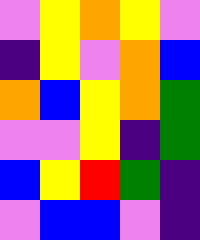[["violet", "yellow", "orange", "yellow", "violet"], ["indigo", "yellow", "violet", "orange", "blue"], ["orange", "blue", "yellow", "orange", "green"], ["violet", "violet", "yellow", "indigo", "green"], ["blue", "yellow", "red", "green", "indigo"], ["violet", "blue", "blue", "violet", "indigo"]]